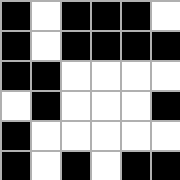[["black", "white", "black", "black", "black", "white"], ["black", "white", "black", "black", "black", "black"], ["black", "black", "white", "white", "white", "white"], ["white", "black", "white", "white", "white", "black"], ["black", "white", "white", "white", "white", "white"], ["black", "white", "black", "white", "black", "black"]]